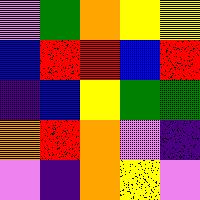[["violet", "green", "orange", "yellow", "yellow"], ["blue", "red", "red", "blue", "red"], ["indigo", "blue", "yellow", "green", "green"], ["orange", "red", "orange", "violet", "indigo"], ["violet", "indigo", "orange", "yellow", "violet"]]